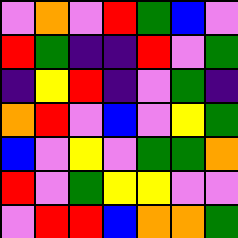[["violet", "orange", "violet", "red", "green", "blue", "violet"], ["red", "green", "indigo", "indigo", "red", "violet", "green"], ["indigo", "yellow", "red", "indigo", "violet", "green", "indigo"], ["orange", "red", "violet", "blue", "violet", "yellow", "green"], ["blue", "violet", "yellow", "violet", "green", "green", "orange"], ["red", "violet", "green", "yellow", "yellow", "violet", "violet"], ["violet", "red", "red", "blue", "orange", "orange", "green"]]